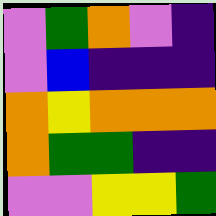[["violet", "green", "orange", "violet", "indigo"], ["violet", "blue", "indigo", "indigo", "indigo"], ["orange", "yellow", "orange", "orange", "orange"], ["orange", "green", "green", "indigo", "indigo"], ["violet", "violet", "yellow", "yellow", "green"]]